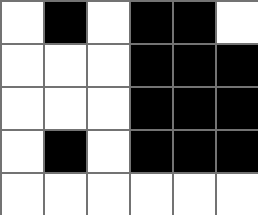[["white", "black", "white", "black", "black", "white"], ["white", "white", "white", "black", "black", "black"], ["white", "white", "white", "black", "black", "black"], ["white", "black", "white", "black", "black", "black"], ["white", "white", "white", "white", "white", "white"]]